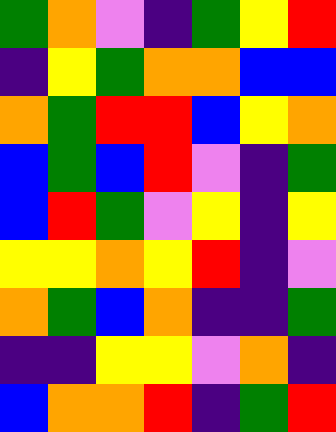[["green", "orange", "violet", "indigo", "green", "yellow", "red"], ["indigo", "yellow", "green", "orange", "orange", "blue", "blue"], ["orange", "green", "red", "red", "blue", "yellow", "orange"], ["blue", "green", "blue", "red", "violet", "indigo", "green"], ["blue", "red", "green", "violet", "yellow", "indigo", "yellow"], ["yellow", "yellow", "orange", "yellow", "red", "indigo", "violet"], ["orange", "green", "blue", "orange", "indigo", "indigo", "green"], ["indigo", "indigo", "yellow", "yellow", "violet", "orange", "indigo"], ["blue", "orange", "orange", "red", "indigo", "green", "red"]]